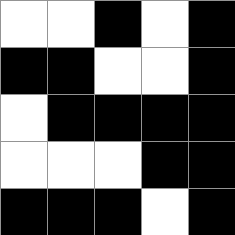[["white", "white", "black", "white", "black"], ["black", "black", "white", "white", "black"], ["white", "black", "black", "black", "black"], ["white", "white", "white", "black", "black"], ["black", "black", "black", "white", "black"]]